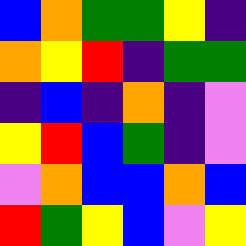[["blue", "orange", "green", "green", "yellow", "indigo"], ["orange", "yellow", "red", "indigo", "green", "green"], ["indigo", "blue", "indigo", "orange", "indigo", "violet"], ["yellow", "red", "blue", "green", "indigo", "violet"], ["violet", "orange", "blue", "blue", "orange", "blue"], ["red", "green", "yellow", "blue", "violet", "yellow"]]